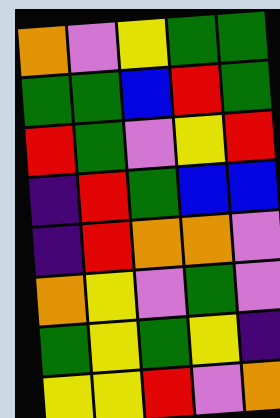[["orange", "violet", "yellow", "green", "green"], ["green", "green", "blue", "red", "green"], ["red", "green", "violet", "yellow", "red"], ["indigo", "red", "green", "blue", "blue"], ["indigo", "red", "orange", "orange", "violet"], ["orange", "yellow", "violet", "green", "violet"], ["green", "yellow", "green", "yellow", "indigo"], ["yellow", "yellow", "red", "violet", "orange"]]